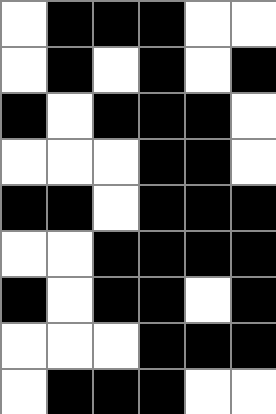[["white", "black", "black", "black", "white", "white"], ["white", "black", "white", "black", "white", "black"], ["black", "white", "black", "black", "black", "white"], ["white", "white", "white", "black", "black", "white"], ["black", "black", "white", "black", "black", "black"], ["white", "white", "black", "black", "black", "black"], ["black", "white", "black", "black", "white", "black"], ["white", "white", "white", "black", "black", "black"], ["white", "black", "black", "black", "white", "white"]]